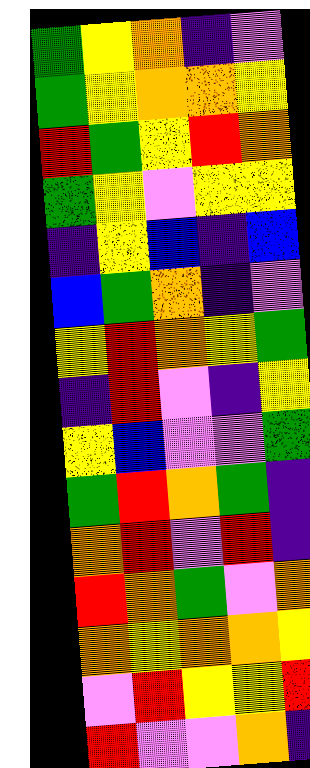[["green", "yellow", "orange", "indigo", "violet"], ["green", "yellow", "orange", "orange", "yellow"], ["red", "green", "yellow", "red", "orange"], ["green", "yellow", "violet", "yellow", "yellow"], ["indigo", "yellow", "blue", "indigo", "blue"], ["blue", "green", "orange", "indigo", "violet"], ["yellow", "red", "orange", "yellow", "green"], ["indigo", "red", "violet", "indigo", "yellow"], ["yellow", "blue", "violet", "violet", "green"], ["green", "red", "orange", "green", "indigo"], ["orange", "red", "violet", "red", "indigo"], ["red", "orange", "green", "violet", "orange"], ["orange", "yellow", "orange", "orange", "yellow"], ["violet", "red", "yellow", "yellow", "red"], ["red", "violet", "violet", "orange", "indigo"]]